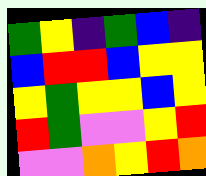[["green", "yellow", "indigo", "green", "blue", "indigo"], ["blue", "red", "red", "blue", "yellow", "yellow"], ["yellow", "green", "yellow", "yellow", "blue", "yellow"], ["red", "green", "violet", "violet", "yellow", "red"], ["violet", "violet", "orange", "yellow", "red", "orange"]]